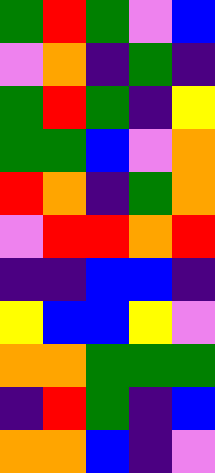[["green", "red", "green", "violet", "blue"], ["violet", "orange", "indigo", "green", "indigo"], ["green", "red", "green", "indigo", "yellow"], ["green", "green", "blue", "violet", "orange"], ["red", "orange", "indigo", "green", "orange"], ["violet", "red", "red", "orange", "red"], ["indigo", "indigo", "blue", "blue", "indigo"], ["yellow", "blue", "blue", "yellow", "violet"], ["orange", "orange", "green", "green", "green"], ["indigo", "red", "green", "indigo", "blue"], ["orange", "orange", "blue", "indigo", "violet"]]